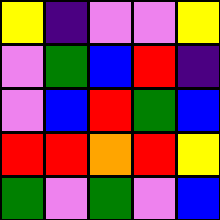[["yellow", "indigo", "violet", "violet", "yellow"], ["violet", "green", "blue", "red", "indigo"], ["violet", "blue", "red", "green", "blue"], ["red", "red", "orange", "red", "yellow"], ["green", "violet", "green", "violet", "blue"]]